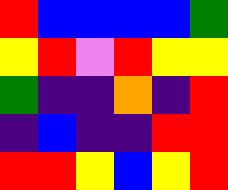[["red", "blue", "blue", "blue", "blue", "green"], ["yellow", "red", "violet", "red", "yellow", "yellow"], ["green", "indigo", "indigo", "orange", "indigo", "red"], ["indigo", "blue", "indigo", "indigo", "red", "red"], ["red", "red", "yellow", "blue", "yellow", "red"]]